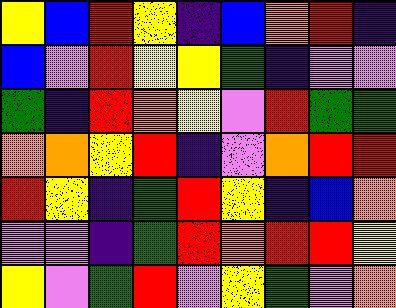[["yellow", "blue", "red", "yellow", "indigo", "blue", "orange", "red", "indigo"], ["blue", "violet", "red", "yellow", "yellow", "green", "indigo", "violet", "violet"], ["green", "indigo", "red", "orange", "yellow", "violet", "red", "green", "green"], ["orange", "orange", "yellow", "red", "indigo", "violet", "orange", "red", "red"], ["red", "yellow", "indigo", "green", "red", "yellow", "indigo", "blue", "orange"], ["violet", "violet", "indigo", "green", "red", "orange", "red", "red", "yellow"], ["yellow", "violet", "green", "red", "violet", "yellow", "green", "violet", "orange"]]